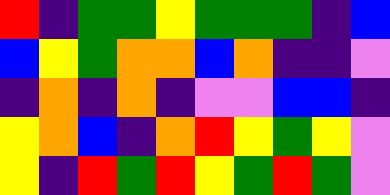[["red", "indigo", "green", "green", "yellow", "green", "green", "green", "indigo", "blue"], ["blue", "yellow", "green", "orange", "orange", "blue", "orange", "indigo", "indigo", "violet"], ["indigo", "orange", "indigo", "orange", "indigo", "violet", "violet", "blue", "blue", "indigo"], ["yellow", "orange", "blue", "indigo", "orange", "red", "yellow", "green", "yellow", "violet"], ["yellow", "indigo", "red", "green", "red", "yellow", "green", "red", "green", "violet"]]